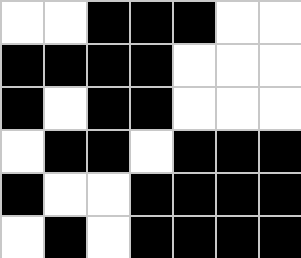[["white", "white", "black", "black", "black", "white", "white"], ["black", "black", "black", "black", "white", "white", "white"], ["black", "white", "black", "black", "white", "white", "white"], ["white", "black", "black", "white", "black", "black", "black"], ["black", "white", "white", "black", "black", "black", "black"], ["white", "black", "white", "black", "black", "black", "black"]]